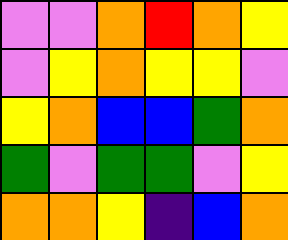[["violet", "violet", "orange", "red", "orange", "yellow"], ["violet", "yellow", "orange", "yellow", "yellow", "violet"], ["yellow", "orange", "blue", "blue", "green", "orange"], ["green", "violet", "green", "green", "violet", "yellow"], ["orange", "orange", "yellow", "indigo", "blue", "orange"]]